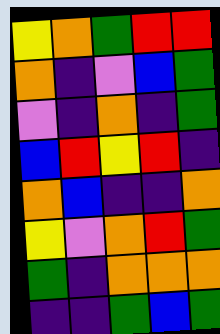[["yellow", "orange", "green", "red", "red"], ["orange", "indigo", "violet", "blue", "green"], ["violet", "indigo", "orange", "indigo", "green"], ["blue", "red", "yellow", "red", "indigo"], ["orange", "blue", "indigo", "indigo", "orange"], ["yellow", "violet", "orange", "red", "green"], ["green", "indigo", "orange", "orange", "orange"], ["indigo", "indigo", "green", "blue", "green"]]